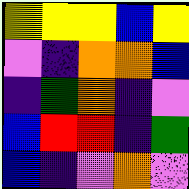[["yellow", "yellow", "yellow", "blue", "yellow"], ["violet", "indigo", "orange", "orange", "blue"], ["indigo", "green", "orange", "indigo", "violet"], ["blue", "red", "red", "indigo", "green"], ["blue", "indigo", "violet", "orange", "violet"]]